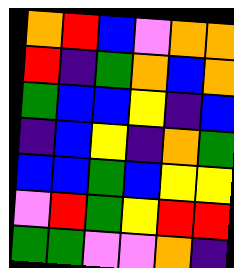[["orange", "red", "blue", "violet", "orange", "orange"], ["red", "indigo", "green", "orange", "blue", "orange"], ["green", "blue", "blue", "yellow", "indigo", "blue"], ["indigo", "blue", "yellow", "indigo", "orange", "green"], ["blue", "blue", "green", "blue", "yellow", "yellow"], ["violet", "red", "green", "yellow", "red", "red"], ["green", "green", "violet", "violet", "orange", "indigo"]]